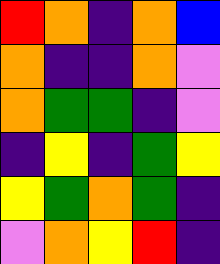[["red", "orange", "indigo", "orange", "blue"], ["orange", "indigo", "indigo", "orange", "violet"], ["orange", "green", "green", "indigo", "violet"], ["indigo", "yellow", "indigo", "green", "yellow"], ["yellow", "green", "orange", "green", "indigo"], ["violet", "orange", "yellow", "red", "indigo"]]